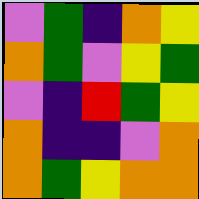[["violet", "green", "indigo", "orange", "yellow"], ["orange", "green", "violet", "yellow", "green"], ["violet", "indigo", "red", "green", "yellow"], ["orange", "indigo", "indigo", "violet", "orange"], ["orange", "green", "yellow", "orange", "orange"]]